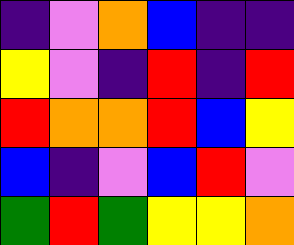[["indigo", "violet", "orange", "blue", "indigo", "indigo"], ["yellow", "violet", "indigo", "red", "indigo", "red"], ["red", "orange", "orange", "red", "blue", "yellow"], ["blue", "indigo", "violet", "blue", "red", "violet"], ["green", "red", "green", "yellow", "yellow", "orange"]]